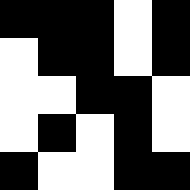[["black", "black", "black", "white", "black"], ["white", "black", "black", "white", "black"], ["white", "white", "black", "black", "white"], ["white", "black", "white", "black", "white"], ["black", "white", "white", "black", "black"]]